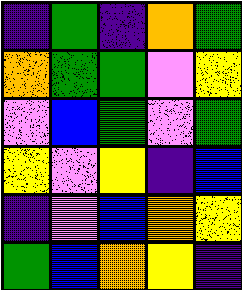[["indigo", "green", "indigo", "orange", "green"], ["orange", "green", "green", "violet", "yellow"], ["violet", "blue", "green", "violet", "green"], ["yellow", "violet", "yellow", "indigo", "blue"], ["indigo", "violet", "blue", "orange", "yellow"], ["green", "blue", "orange", "yellow", "indigo"]]